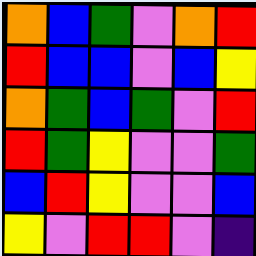[["orange", "blue", "green", "violet", "orange", "red"], ["red", "blue", "blue", "violet", "blue", "yellow"], ["orange", "green", "blue", "green", "violet", "red"], ["red", "green", "yellow", "violet", "violet", "green"], ["blue", "red", "yellow", "violet", "violet", "blue"], ["yellow", "violet", "red", "red", "violet", "indigo"]]